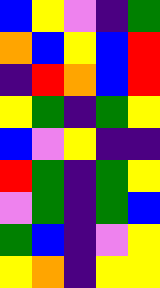[["blue", "yellow", "violet", "indigo", "green"], ["orange", "blue", "yellow", "blue", "red"], ["indigo", "red", "orange", "blue", "red"], ["yellow", "green", "indigo", "green", "yellow"], ["blue", "violet", "yellow", "indigo", "indigo"], ["red", "green", "indigo", "green", "yellow"], ["violet", "green", "indigo", "green", "blue"], ["green", "blue", "indigo", "violet", "yellow"], ["yellow", "orange", "indigo", "yellow", "yellow"]]